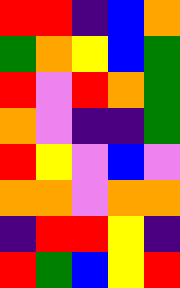[["red", "red", "indigo", "blue", "orange"], ["green", "orange", "yellow", "blue", "green"], ["red", "violet", "red", "orange", "green"], ["orange", "violet", "indigo", "indigo", "green"], ["red", "yellow", "violet", "blue", "violet"], ["orange", "orange", "violet", "orange", "orange"], ["indigo", "red", "red", "yellow", "indigo"], ["red", "green", "blue", "yellow", "red"]]